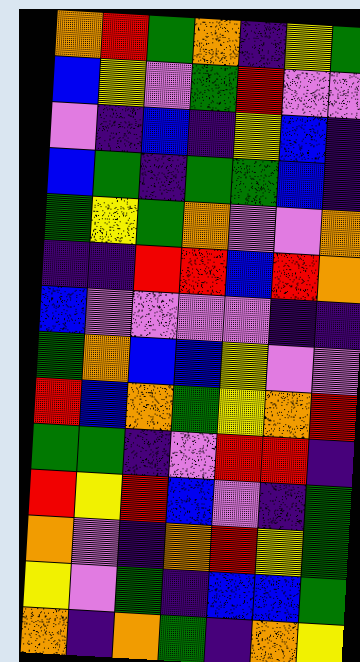[["orange", "red", "green", "orange", "indigo", "yellow", "green"], ["blue", "yellow", "violet", "green", "red", "violet", "violet"], ["violet", "indigo", "blue", "indigo", "yellow", "blue", "indigo"], ["blue", "green", "indigo", "green", "green", "blue", "indigo"], ["green", "yellow", "green", "orange", "violet", "violet", "orange"], ["indigo", "indigo", "red", "red", "blue", "red", "orange"], ["blue", "violet", "violet", "violet", "violet", "indigo", "indigo"], ["green", "orange", "blue", "blue", "yellow", "violet", "violet"], ["red", "blue", "orange", "green", "yellow", "orange", "red"], ["green", "green", "indigo", "violet", "red", "red", "indigo"], ["red", "yellow", "red", "blue", "violet", "indigo", "green"], ["orange", "violet", "indigo", "orange", "red", "yellow", "green"], ["yellow", "violet", "green", "indigo", "blue", "blue", "green"], ["orange", "indigo", "orange", "green", "indigo", "orange", "yellow"]]